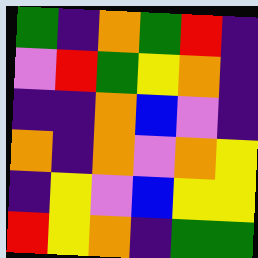[["green", "indigo", "orange", "green", "red", "indigo"], ["violet", "red", "green", "yellow", "orange", "indigo"], ["indigo", "indigo", "orange", "blue", "violet", "indigo"], ["orange", "indigo", "orange", "violet", "orange", "yellow"], ["indigo", "yellow", "violet", "blue", "yellow", "yellow"], ["red", "yellow", "orange", "indigo", "green", "green"]]